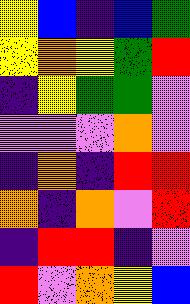[["yellow", "blue", "indigo", "blue", "green"], ["yellow", "orange", "yellow", "green", "red"], ["indigo", "yellow", "green", "green", "violet"], ["violet", "violet", "violet", "orange", "violet"], ["indigo", "orange", "indigo", "red", "red"], ["orange", "indigo", "orange", "violet", "red"], ["indigo", "red", "red", "indigo", "violet"], ["red", "violet", "orange", "yellow", "blue"]]